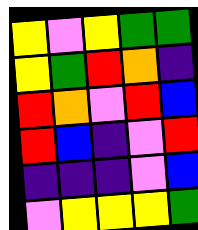[["yellow", "violet", "yellow", "green", "green"], ["yellow", "green", "red", "orange", "indigo"], ["red", "orange", "violet", "red", "blue"], ["red", "blue", "indigo", "violet", "red"], ["indigo", "indigo", "indigo", "violet", "blue"], ["violet", "yellow", "yellow", "yellow", "green"]]